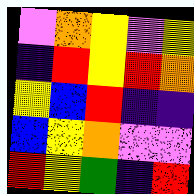[["violet", "orange", "yellow", "violet", "yellow"], ["indigo", "red", "yellow", "red", "orange"], ["yellow", "blue", "red", "indigo", "indigo"], ["blue", "yellow", "orange", "violet", "violet"], ["red", "yellow", "green", "indigo", "red"]]